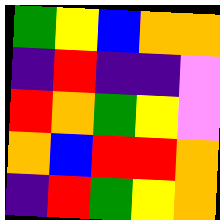[["green", "yellow", "blue", "orange", "orange"], ["indigo", "red", "indigo", "indigo", "violet"], ["red", "orange", "green", "yellow", "violet"], ["orange", "blue", "red", "red", "orange"], ["indigo", "red", "green", "yellow", "orange"]]